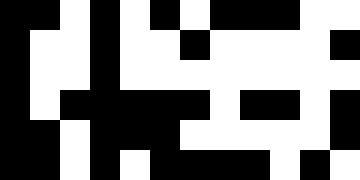[["black", "black", "white", "black", "white", "black", "white", "black", "black", "black", "white", "white"], ["black", "white", "white", "black", "white", "white", "black", "white", "white", "white", "white", "black"], ["black", "white", "white", "black", "white", "white", "white", "white", "white", "white", "white", "white"], ["black", "white", "black", "black", "black", "black", "black", "white", "black", "black", "white", "black"], ["black", "black", "white", "black", "black", "black", "white", "white", "white", "white", "white", "black"], ["black", "black", "white", "black", "white", "black", "black", "black", "black", "white", "black", "white"]]